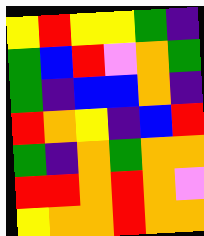[["yellow", "red", "yellow", "yellow", "green", "indigo"], ["green", "blue", "red", "violet", "orange", "green"], ["green", "indigo", "blue", "blue", "orange", "indigo"], ["red", "orange", "yellow", "indigo", "blue", "red"], ["green", "indigo", "orange", "green", "orange", "orange"], ["red", "red", "orange", "red", "orange", "violet"], ["yellow", "orange", "orange", "red", "orange", "orange"]]